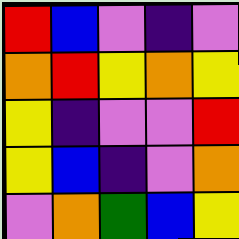[["red", "blue", "violet", "indigo", "violet"], ["orange", "red", "yellow", "orange", "yellow"], ["yellow", "indigo", "violet", "violet", "red"], ["yellow", "blue", "indigo", "violet", "orange"], ["violet", "orange", "green", "blue", "yellow"]]